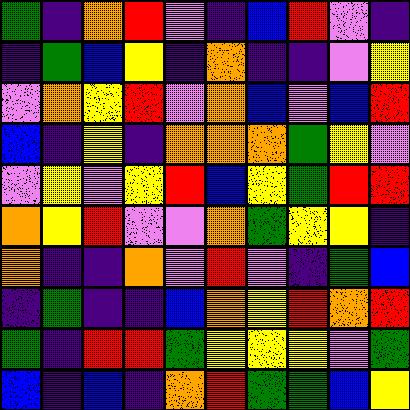[["green", "indigo", "orange", "red", "violet", "indigo", "blue", "red", "violet", "indigo"], ["indigo", "green", "blue", "yellow", "indigo", "orange", "indigo", "indigo", "violet", "yellow"], ["violet", "orange", "yellow", "red", "violet", "orange", "blue", "violet", "blue", "red"], ["blue", "indigo", "yellow", "indigo", "orange", "orange", "orange", "green", "yellow", "violet"], ["violet", "yellow", "violet", "yellow", "red", "blue", "yellow", "green", "red", "red"], ["orange", "yellow", "red", "violet", "violet", "orange", "green", "yellow", "yellow", "indigo"], ["orange", "indigo", "indigo", "orange", "violet", "red", "violet", "indigo", "green", "blue"], ["indigo", "green", "indigo", "indigo", "blue", "orange", "yellow", "red", "orange", "red"], ["green", "indigo", "red", "red", "green", "yellow", "yellow", "yellow", "violet", "green"], ["blue", "indigo", "blue", "indigo", "orange", "red", "green", "green", "blue", "yellow"]]